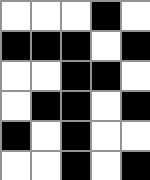[["white", "white", "white", "black", "white"], ["black", "black", "black", "white", "black"], ["white", "white", "black", "black", "white"], ["white", "black", "black", "white", "black"], ["black", "white", "black", "white", "white"], ["white", "white", "black", "white", "black"]]